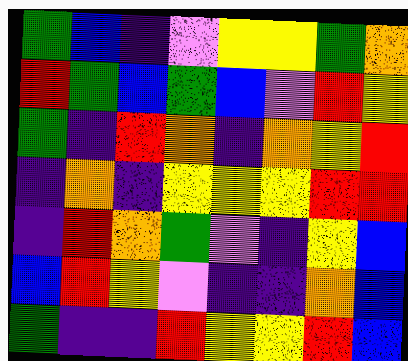[["green", "blue", "indigo", "violet", "yellow", "yellow", "green", "orange"], ["red", "green", "blue", "green", "blue", "violet", "red", "yellow"], ["green", "indigo", "red", "orange", "indigo", "orange", "yellow", "red"], ["indigo", "orange", "indigo", "yellow", "yellow", "yellow", "red", "red"], ["indigo", "red", "orange", "green", "violet", "indigo", "yellow", "blue"], ["blue", "red", "yellow", "violet", "indigo", "indigo", "orange", "blue"], ["green", "indigo", "indigo", "red", "yellow", "yellow", "red", "blue"]]